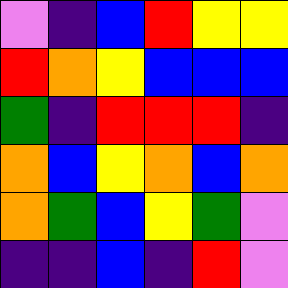[["violet", "indigo", "blue", "red", "yellow", "yellow"], ["red", "orange", "yellow", "blue", "blue", "blue"], ["green", "indigo", "red", "red", "red", "indigo"], ["orange", "blue", "yellow", "orange", "blue", "orange"], ["orange", "green", "blue", "yellow", "green", "violet"], ["indigo", "indigo", "blue", "indigo", "red", "violet"]]